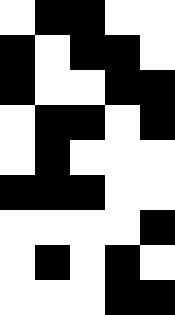[["white", "black", "black", "white", "white"], ["black", "white", "black", "black", "white"], ["black", "white", "white", "black", "black"], ["white", "black", "black", "white", "black"], ["white", "black", "white", "white", "white"], ["black", "black", "black", "white", "white"], ["white", "white", "white", "white", "black"], ["white", "black", "white", "black", "white"], ["white", "white", "white", "black", "black"]]